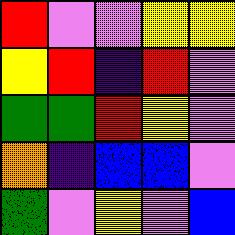[["red", "violet", "violet", "yellow", "yellow"], ["yellow", "red", "indigo", "red", "violet"], ["green", "green", "red", "yellow", "violet"], ["orange", "indigo", "blue", "blue", "violet"], ["green", "violet", "yellow", "violet", "blue"]]